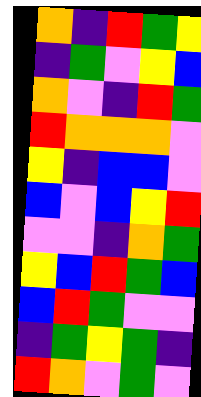[["orange", "indigo", "red", "green", "yellow"], ["indigo", "green", "violet", "yellow", "blue"], ["orange", "violet", "indigo", "red", "green"], ["red", "orange", "orange", "orange", "violet"], ["yellow", "indigo", "blue", "blue", "violet"], ["blue", "violet", "blue", "yellow", "red"], ["violet", "violet", "indigo", "orange", "green"], ["yellow", "blue", "red", "green", "blue"], ["blue", "red", "green", "violet", "violet"], ["indigo", "green", "yellow", "green", "indigo"], ["red", "orange", "violet", "green", "violet"]]